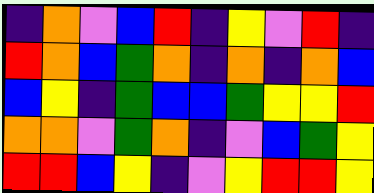[["indigo", "orange", "violet", "blue", "red", "indigo", "yellow", "violet", "red", "indigo"], ["red", "orange", "blue", "green", "orange", "indigo", "orange", "indigo", "orange", "blue"], ["blue", "yellow", "indigo", "green", "blue", "blue", "green", "yellow", "yellow", "red"], ["orange", "orange", "violet", "green", "orange", "indigo", "violet", "blue", "green", "yellow"], ["red", "red", "blue", "yellow", "indigo", "violet", "yellow", "red", "red", "yellow"]]